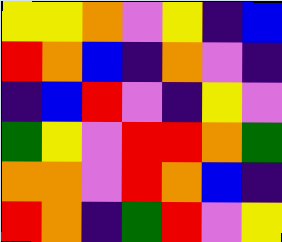[["yellow", "yellow", "orange", "violet", "yellow", "indigo", "blue"], ["red", "orange", "blue", "indigo", "orange", "violet", "indigo"], ["indigo", "blue", "red", "violet", "indigo", "yellow", "violet"], ["green", "yellow", "violet", "red", "red", "orange", "green"], ["orange", "orange", "violet", "red", "orange", "blue", "indigo"], ["red", "orange", "indigo", "green", "red", "violet", "yellow"]]